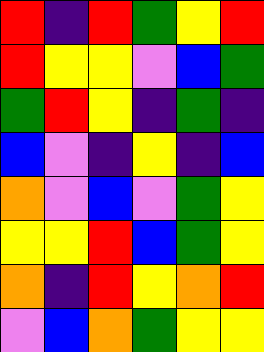[["red", "indigo", "red", "green", "yellow", "red"], ["red", "yellow", "yellow", "violet", "blue", "green"], ["green", "red", "yellow", "indigo", "green", "indigo"], ["blue", "violet", "indigo", "yellow", "indigo", "blue"], ["orange", "violet", "blue", "violet", "green", "yellow"], ["yellow", "yellow", "red", "blue", "green", "yellow"], ["orange", "indigo", "red", "yellow", "orange", "red"], ["violet", "blue", "orange", "green", "yellow", "yellow"]]